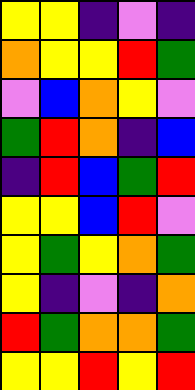[["yellow", "yellow", "indigo", "violet", "indigo"], ["orange", "yellow", "yellow", "red", "green"], ["violet", "blue", "orange", "yellow", "violet"], ["green", "red", "orange", "indigo", "blue"], ["indigo", "red", "blue", "green", "red"], ["yellow", "yellow", "blue", "red", "violet"], ["yellow", "green", "yellow", "orange", "green"], ["yellow", "indigo", "violet", "indigo", "orange"], ["red", "green", "orange", "orange", "green"], ["yellow", "yellow", "red", "yellow", "red"]]